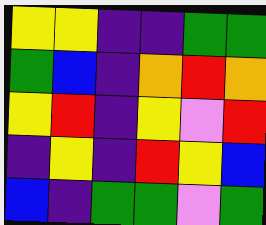[["yellow", "yellow", "indigo", "indigo", "green", "green"], ["green", "blue", "indigo", "orange", "red", "orange"], ["yellow", "red", "indigo", "yellow", "violet", "red"], ["indigo", "yellow", "indigo", "red", "yellow", "blue"], ["blue", "indigo", "green", "green", "violet", "green"]]